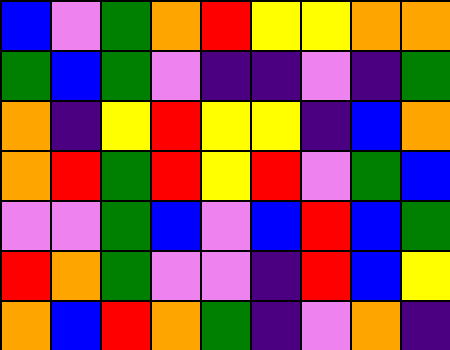[["blue", "violet", "green", "orange", "red", "yellow", "yellow", "orange", "orange"], ["green", "blue", "green", "violet", "indigo", "indigo", "violet", "indigo", "green"], ["orange", "indigo", "yellow", "red", "yellow", "yellow", "indigo", "blue", "orange"], ["orange", "red", "green", "red", "yellow", "red", "violet", "green", "blue"], ["violet", "violet", "green", "blue", "violet", "blue", "red", "blue", "green"], ["red", "orange", "green", "violet", "violet", "indigo", "red", "blue", "yellow"], ["orange", "blue", "red", "orange", "green", "indigo", "violet", "orange", "indigo"]]